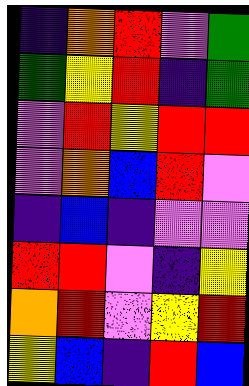[["indigo", "orange", "red", "violet", "green"], ["green", "yellow", "red", "indigo", "green"], ["violet", "red", "yellow", "red", "red"], ["violet", "orange", "blue", "red", "violet"], ["indigo", "blue", "indigo", "violet", "violet"], ["red", "red", "violet", "indigo", "yellow"], ["orange", "red", "violet", "yellow", "red"], ["yellow", "blue", "indigo", "red", "blue"]]